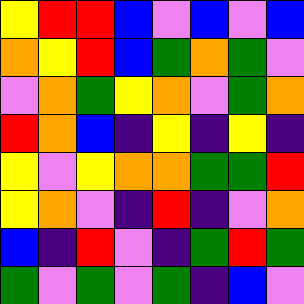[["yellow", "red", "red", "blue", "violet", "blue", "violet", "blue"], ["orange", "yellow", "red", "blue", "green", "orange", "green", "violet"], ["violet", "orange", "green", "yellow", "orange", "violet", "green", "orange"], ["red", "orange", "blue", "indigo", "yellow", "indigo", "yellow", "indigo"], ["yellow", "violet", "yellow", "orange", "orange", "green", "green", "red"], ["yellow", "orange", "violet", "indigo", "red", "indigo", "violet", "orange"], ["blue", "indigo", "red", "violet", "indigo", "green", "red", "green"], ["green", "violet", "green", "violet", "green", "indigo", "blue", "violet"]]